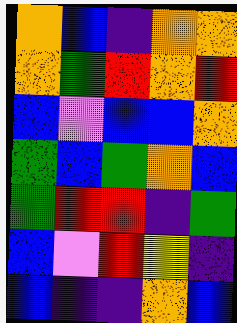[["orange", "blue", "indigo", "orange", "orange"], ["orange", "green", "red", "orange", "red"], ["blue", "violet", "blue", "blue", "orange"], ["green", "blue", "green", "orange", "blue"], ["green", "red", "red", "indigo", "green"], ["blue", "violet", "red", "yellow", "indigo"], ["blue", "indigo", "indigo", "orange", "blue"]]